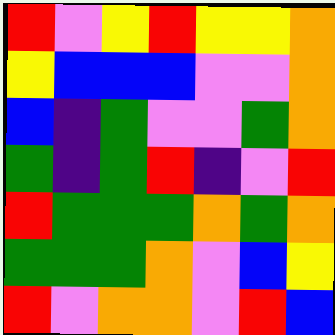[["red", "violet", "yellow", "red", "yellow", "yellow", "orange"], ["yellow", "blue", "blue", "blue", "violet", "violet", "orange"], ["blue", "indigo", "green", "violet", "violet", "green", "orange"], ["green", "indigo", "green", "red", "indigo", "violet", "red"], ["red", "green", "green", "green", "orange", "green", "orange"], ["green", "green", "green", "orange", "violet", "blue", "yellow"], ["red", "violet", "orange", "orange", "violet", "red", "blue"]]